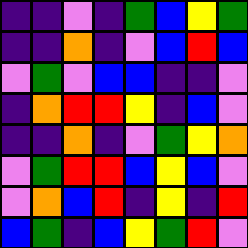[["indigo", "indigo", "violet", "indigo", "green", "blue", "yellow", "green"], ["indigo", "indigo", "orange", "indigo", "violet", "blue", "red", "blue"], ["violet", "green", "violet", "blue", "blue", "indigo", "indigo", "violet"], ["indigo", "orange", "red", "red", "yellow", "indigo", "blue", "violet"], ["indigo", "indigo", "orange", "indigo", "violet", "green", "yellow", "orange"], ["violet", "green", "red", "red", "blue", "yellow", "blue", "violet"], ["violet", "orange", "blue", "red", "indigo", "yellow", "indigo", "red"], ["blue", "green", "indigo", "blue", "yellow", "green", "red", "violet"]]